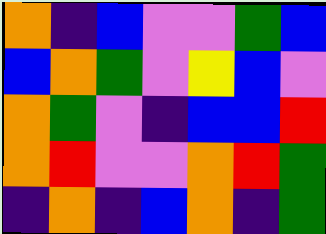[["orange", "indigo", "blue", "violet", "violet", "green", "blue"], ["blue", "orange", "green", "violet", "yellow", "blue", "violet"], ["orange", "green", "violet", "indigo", "blue", "blue", "red"], ["orange", "red", "violet", "violet", "orange", "red", "green"], ["indigo", "orange", "indigo", "blue", "orange", "indigo", "green"]]